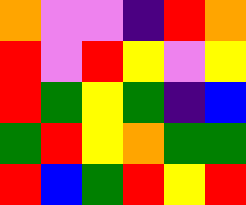[["orange", "violet", "violet", "indigo", "red", "orange"], ["red", "violet", "red", "yellow", "violet", "yellow"], ["red", "green", "yellow", "green", "indigo", "blue"], ["green", "red", "yellow", "orange", "green", "green"], ["red", "blue", "green", "red", "yellow", "red"]]